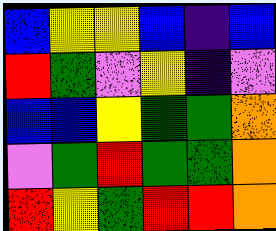[["blue", "yellow", "yellow", "blue", "indigo", "blue"], ["red", "green", "violet", "yellow", "indigo", "violet"], ["blue", "blue", "yellow", "green", "green", "orange"], ["violet", "green", "red", "green", "green", "orange"], ["red", "yellow", "green", "red", "red", "orange"]]